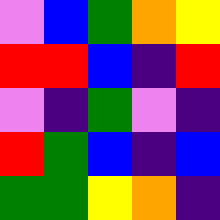[["violet", "blue", "green", "orange", "yellow"], ["red", "red", "blue", "indigo", "red"], ["violet", "indigo", "green", "violet", "indigo"], ["red", "green", "blue", "indigo", "blue"], ["green", "green", "yellow", "orange", "indigo"]]